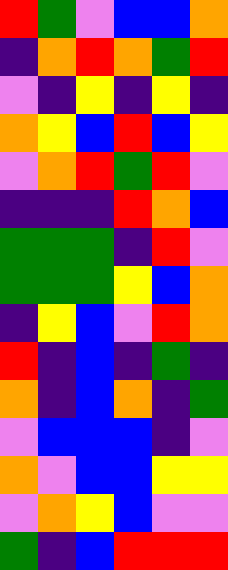[["red", "green", "violet", "blue", "blue", "orange"], ["indigo", "orange", "red", "orange", "green", "red"], ["violet", "indigo", "yellow", "indigo", "yellow", "indigo"], ["orange", "yellow", "blue", "red", "blue", "yellow"], ["violet", "orange", "red", "green", "red", "violet"], ["indigo", "indigo", "indigo", "red", "orange", "blue"], ["green", "green", "green", "indigo", "red", "violet"], ["green", "green", "green", "yellow", "blue", "orange"], ["indigo", "yellow", "blue", "violet", "red", "orange"], ["red", "indigo", "blue", "indigo", "green", "indigo"], ["orange", "indigo", "blue", "orange", "indigo", "green"], ["violet", "blue", "blue", "blue", "indigo", "violet"], ["orange", "violet", "blue", "blue", "yellow", "yellow"], ["violet", "orange", "yellow", "blue", "violet", "violet"], ["green", "indigo", "blue", "red", "red", "red"]]